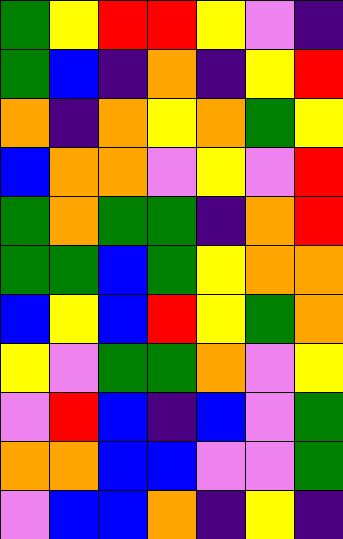[["green", "yellow", "red", "red", "yellow", "violet", "indigo"], ["green", "blue", "indigo", "orange", "indigo", "yellow", "red"], ["orange", "indigo", "orange", "yellow", "orange", "green", "yellow"], ["blue", "orange", "orange", "violet", "yellow", "violet", "red"], ["green", "orange", "green", "green", "indigo", "orange", "red"], ["green", "green", "blue", "green", "yellow", "orange", "orange"], ["blue", "yellow", "blue", "red", "yellow", "green", "orange"], ["yellow", "violet", "green", "green", "orange", "violet", "yellow"], ["violet", "red", "blue", "indigo", "blue", "violet", "green"], ["orange", "orange", "blue", "blue", "violet", "violet", "green"], ["violet", "blue", "blue", "orange", "indigo", "yellow", "indigo"]]